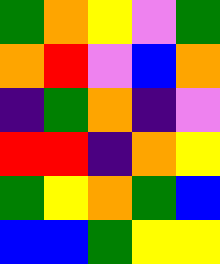[["green", "orange", "yellow", "violet", "green"], ["orange", "red", "violet", "blue", "orange"], ["indigo", "green", "orange", "indigo", "violet"], ["red", "red", "indigo", "orange", "yellow"], ["green", "yellow", "orange", "green", "blue"], ["blue", "blue", "green", "yellow", "yellow"]]